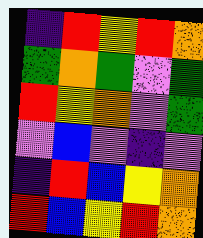[["indigo", "red", "yellow", "red", "orange"], ["green", "orange", "green", "violet", "green"], ["red", "yellow", "orange", "violet", "green"], ["violet", "blue", "violet", "indigo", "violet"], ["indigo", "red", "blue", "yellow", "orange"], ["red", "blue", "yellow", "red", "orange"]]